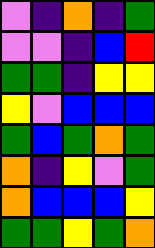[["violet", "indigo", "orange", "indigo", "green"], ["violet", "violet", "indigo", "blue", "red"], ["green", "green", "indigo", "yellow", "yellow"], ["yellow", "violet", "blue", "blue", "blue"], ["green", "blue", "green", "orange", "green"], ["orange", "indigo", "yellow", "violet", "green"], ["orange", "blue", "blue", "blue", "yellow"], ["green", "green", "yellow", "green", "orange"]]